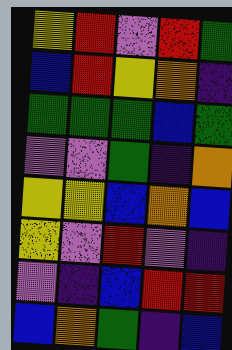[["yellow", "red", "violet", "red", "green"], ["blue", "red", "yellow", "orange", "indigo"], ["green", "green", "green", "blue", "green"], ["violet", "violet", "green", "indigo", "orange"], ["yellow", "yellow", "blue", "orange", "blue"], ["yellow", "violet", "red", "violet", "indigo"], ["violet", "indigo", "blue", "red", "red"], ["blue", "orange", "green", "indigo", "blue"]]